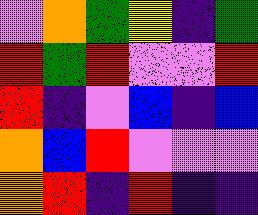[["violet", "orange", "green", "yellow", "indigo", "green"], ["red", "green", "red", "violet", "violet", "red"], ["red", "indigo", "violet", "blue", "indigo", "blue"], ["orange", "blue", "red", "violet", "violet", "violet"], ["orange", "red", "indigo", "red", "indigo", "indigo"]]